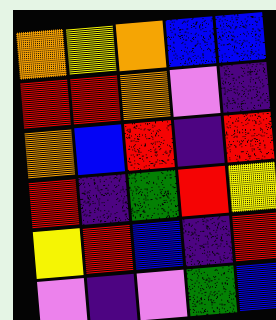[["orange", "yellow", "orange", "blue", "blue"], ["red", "red", "orange", "violet", "indigo"], ["orange", "blue", "red", "indigo", "red"], ["red", "indigo", "green", "red", "yellow"], ["yellow", "red", "blue", "indigo", "red"], ["violet", "indigo", "violet", "green", "blue"]]